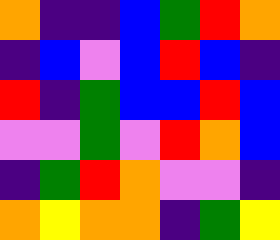[["orange", "indigo", "indigo", "blue", "green", "red", "orange"], ["indigo", "blue", "violet", "blue", "red", "blue", "indigo"], ["red", "indigo", "green", "blue", "blue", "red", "blue"], ["violet", "violet", "green", "violet", "red", "orange", "blue"], ["indigo", "green", "red", "orange", "violet", "violet", "indigo"], ["orange", "yellow", "orange", "orange", "indigo", "green", "yellow"]]